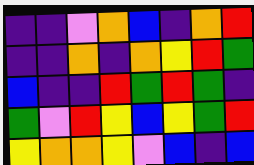[["indigo", "indigo", "violet", "orange", "blue", "indigo", "orange", "red"], ["indigo", "indigo", "orange", "indigo", "orange", "yellow", "red", "green"], ["blue", "indigo", "indigo", "red", "green", "red", "green", "indigo"], ["green", "violet", "red", "yellow", "blue", "yellow", "green", "red"], ["yellow", "orange", "orange", "yellow", "violet", "blue", "indigo", "blue"]]